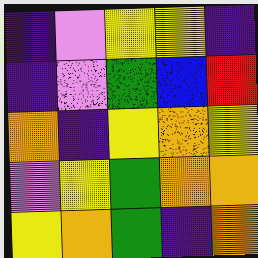[["indigo", "violet", "yellow", "yellow", "indigo"], ["indigo", "violet", "green", "blue", "red"], ["orange", "indigo", "yellow", "orange", "yellow"], ["violet", "yellow", "green", "orange", "orange"], ["yellow", "orange", "green", "indigo", "orange"]]